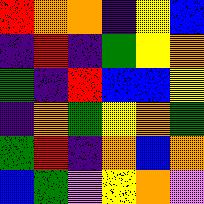[["red", "orange", "orange", "indigo", "yellow", "blue"], ["indigo", "red", "indigo", "green", "yellow", "orange"], ["green", "indigo", "red", "blue", "blue", "yellow"], ["indigo", "orange", "green", "yellow", "orange", "green"], ["green", "red", "indigo", "orange", "blue", "orange"], ["blue", "green", "violet", "yellow", "orange", "violet"]]